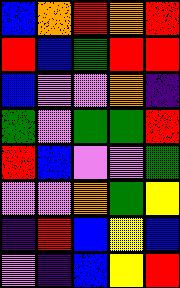[["blue", "orange", "red", "orange", "red"], ["red", "blue", "green", "red", "red"], ["blue", "violet", "violet", "orange", "indigo"], ["green", "violet", "green", "green", "red"], ["red", "blue", "violet", "violet", "green"], ["violet", "violet", "orange", "green", "yellow"], ["indigo", "red", "blue", "yellow", "blue"], ["violet", "indigo", "blue", "yellow", "red"]]